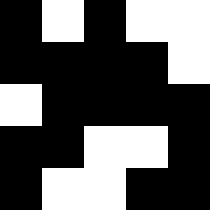[["black", "white", "black", "white", "white"], ["black", "black", "black", "black", "white"], ["white", "black", "black", "black", "black"], ["black", "black", "white", "white", "black"], ["black", "white", "white", "black", "black"]]